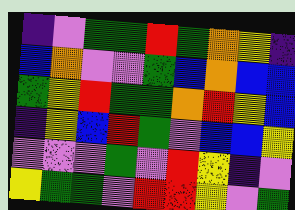[["indigo", "violet", "green", "green", "red", "green", "orange", "yellow", "indigo"], ["blue", "orange", "violet", "violet", "green", "blue", "orange", "blue", "blue"], ["green", "yellow", "red", "green", "green", "orange", "red", "yellow", "blue"], ["indigo", "yellow", "blue", "red", "green", "violet", "blue", "blue", "yellow"], ["violet", "violet", "violet", "green", "violet", "red", "yellow", "indigo", "violet"], ["yellow", "green", "green", "violet", "red", "red", "yellow", "violet", "green"]]